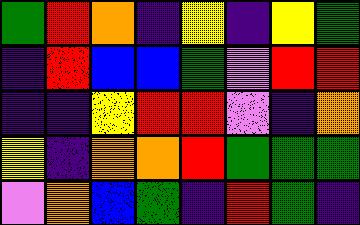[["green", "red", "orange", "indigo", "yellow", "indigo", "yellow", "green"], ["indigo", "red", "blue", "blue", "green", "violet", "red", "red"], ["indigo", "indigo", "yellow", "red", "red", "violet", "indigo", "orange"], ["yellow", "indigo", "orange", "orange", "red", "green", "green", "green"], ["violet", "orange", "blue", "green", "indigo", "red", "green", "indigo"]]